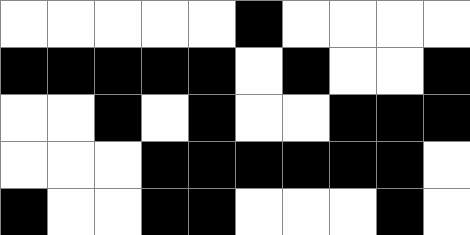[["white", "white", "white", "white", "white", "black", "white", "white", "white", "white"], ["black", "black", "black", "black", "black", "white", "black", "white", "white", "black"], ["white", "white", "black", "white", "black", "white", "white", "black", "black", "black"], ["white", "white", "white", "black", "black", "black", "black", "black", "black", "white"], ["black", "white", "white", "black", "black", "white", "white", "white", "black", "white"]]